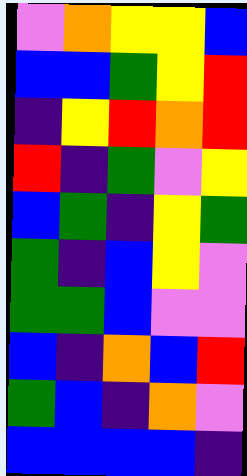[["violet", "orange", "yellow", "yellow", "blue"], ["blue", "blue", "green", "yellow", "red"], ["indigo", "yellow", "red", "orange", "red"], ["red", "indigo", "green", "violet", "yellow"], ["blue", "green", "indigo", "yellow", "green"], ["green", "indigo", "blue", "yellow", "violet"], ["green", "green", "blue", "violet", "violet"], ["blue", "indigo", "orange", "blue", "red"], ["green", "blue", "indigo", "orange", "violet"], ["blue", "blue", "blue", "blue", "indigo"]]